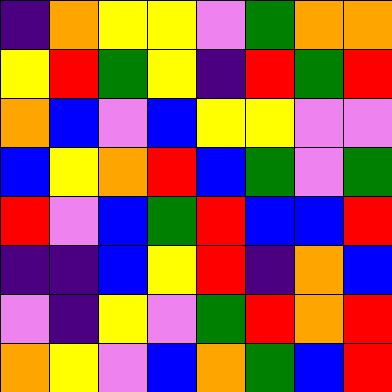[["indigo", "orange", "yellow", "yellow", "violet", "green", "orange", "orange"], ["yellow", "red", "green", "yellow", "indigo", "red", "green", "red"], ["orange", "blue", "violet", "blue", "yellow", "yellow", "violet", "violet"], ["blue", "yellow", "orange", "red", "blue", "green", "violet", "green"], ["red", "violet", "blue", "green", "red", "blue", "blue", "red"], ["indigo", "indigo", "blue", "yellow", "red", "indigo", "orange", "blue"], ["violet", "indigo", "yellow", "violet", "green", "red", "orange", "red"], ["orange", "yellow", "violet", "blue", "orange", "green", "blue", "red"]]